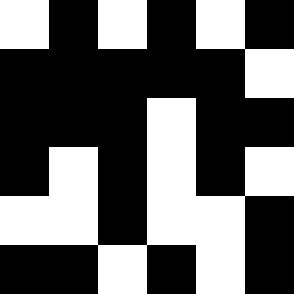[["white", "black", "white", "black", "white", "black"], ["black", "black", "black", "black", "black", "white"], ["black", "black", "black", "white", "black", "black"], ["black", "white", "black", "white", "black", "white"], ["white", "white", "black", "white", "white", "black"], ["black", "black", "white", "black", "white", "black"]]